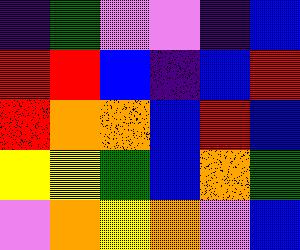[["indigo", "green", "violet", "violet", "indigo", "blue"], ["red", "red", "blue", "indigo", "blue", "red"], ["red", "orange", "orange", "blue", "red", "blue"], ["yellow", "yellow", "green", "blue", "orange", "green"], ["violet", "orange", "yellow", "orange", "violet", "blue"]]